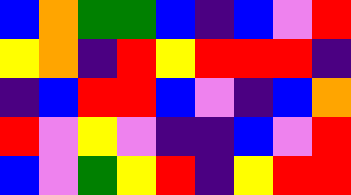[["blue", "orange", "green", "green", "blue", "indigo", "blue", "violet", "red"], ["yellow", "orange", "indigo", "red", "yellow", "red", "red", "red", "indigo"], ["indigo", "blue", "red", "red", "blue", "violet", "indigo", "blue", "orange"], ["red", "violet", "yellow", "violet", "indigo", "indigo", "blue", "violet", "red"], ["blue", "violet", "green", "yellow", "red", "indigo", "yellow", "red", "red"]]